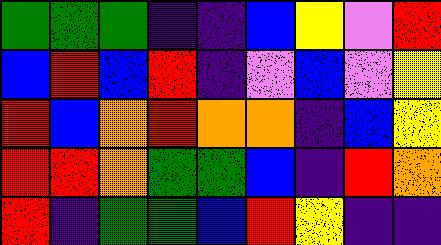[["green", "green", "green", "indigo", "indigo", "blue", "yellow", "violet", "red"], ["blue", "red", "blue", "red", "indigo", "violet", "blue", "violet", "yellow"], ["red", "blue", "orange", "red", "orange", "orange", "indigo", "blue", "yellow"], ["red", "red", "orange", "green", "green", "blue", "indigo", "red", "orange"], ["red", "indigo", "green", "green", "blue", "red", "yellow", "indigo", "indigo"]]